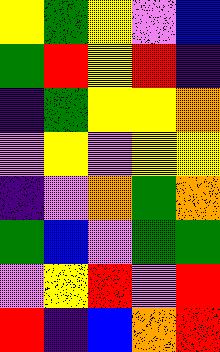[["yellow", "green", "yellow", "violet", "blue"], ["green", "red", "yellow", "red", "indigo"], ["indigo", "green", "yellow", "yellow", "orange"], ["violet", "yellow", "violet", "yellow", "yellow"], ["indigo", "violet", "orange", "green", "orange"], ["green", "blue", "violet", "green", "green"], ["violet", "yellow", "red", "violet", "red"], ["red", "indigo", "blue", "orange", "red"]]